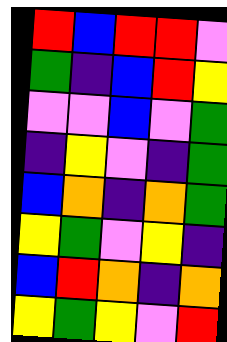[["red", "blue", "red", "red", "violet"], ["green", "indigo", "blue", "red", "yellow"], ["violet", "violet", "blue", "violet", "green"], ["indigo", "yellow", "violet", "indigo", "green"], ["blue", "orange", "indigo", "orange", "green"], ["yellow", "green", "violet", "yellow", "indigo"], ["blue", "red", "orange", "indigo", "orange"], ["yellow", "green", "yellow", "violet", "red"]]